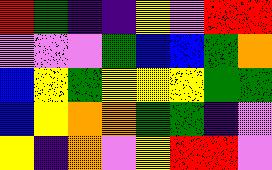[["red", "green", "indigo", "indigo", "yellow", "violet", "red", "red"], ["violet", "violet", "violet", "green", "blue", "blue", "green", "orange"], ["blue", "yellow", "green", "yellow", "yellow", "yellow", "green", "green"], ["blue", "yellow", "orange", "orange", "green", "green", "indigo", "violet"], ["yellow", "indigo", "orange", "violet", "yellow", "red", "red", "violet"]]